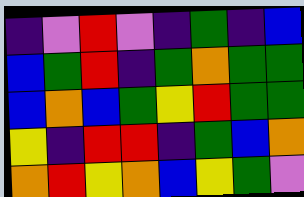[["indigo", "violet", "red", "violet", "indigo", "green", "indigo", "blue"], ["blue", "green", "red", "indigo", "green", "orange", "green", "green"], ["blue", "orange", "blue", "green", "yellow", "red", "green", "green"], ["yellow", "indigo", "red", "red", "indigo", "green", "blue", "orange"], ["orange", "red", "yellow", "orange", "blue", "yellow", "green", "violet"]]